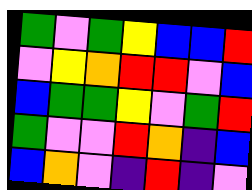[["green", "violet", "green", "yellow", "blue", "blue", "red"], ["violet", "yellow", "orange", "red", "red", "violet", "blue"], ["blue", "green", "green", "yellow", "violet", "green", "red"], ["green", "violet", "violet", "red", "orange", "indigo", "blue"], ["blue", "orange", "violet", "indigo", "red", "indigo", "violet"]]